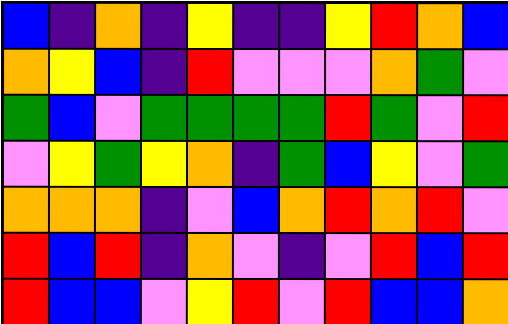[["blue", "indigo", "orange", "indigo", "yellow", "indigo", "indigo", "yellow", "red", "orange", "blue"], ["orange", "yellow", "blue", "indigo", "red", "violet", "violet", "violet", "orange", "green", "violet"], ["green", "blue", "violet", "green", "green", "green", "green", "red", "green", "violet", "red"], ["violet", "yellow", "green", "yellow", "orange", "indigo", "green", "blue", "yellow", "violet", "green"], ["orange", "orange", "orange", "indigo", "violet", "blue", "orange", "red", "orange", "red", "violet"], ["red", "blue", "red", "indigo", "orange", "violet", "indigo", "violet", "red", "blue", "red"], ["red", "blue", "blue", "violet", "yellow", "red", "violet", "red", "blue", "blue", "orange"]]